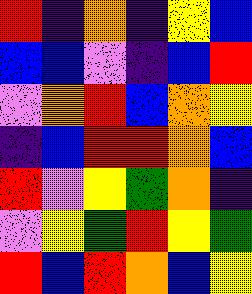[["red", "indigo", "orange", "indigo", "yellow", "blue"], ["blue", "blue", "violet", "indigo", "blue", "red"], ["violet", "orange", "red", "blue", "orange", "yellow"], ["indigo", "blue", "red", "red", "orange", "blue"], ["red", "violet", "yellow", "green", "orange", "indigo"], ["violet", "yellow", "green", "red", "yellow", "green"], ["red", "blue", "red", "orange", "blue", "yellow"]]